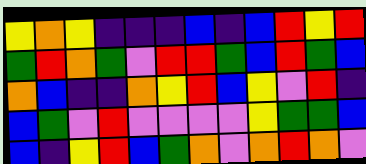[["yellow", "orange", "yellow", "indigo", "indigo", "indigo", "blue", "indigo", "blue", "red", "yellow", "red"], ["green", "red", "orange", "green", "violet", "red", "red", "green", "blue", "red", "green", "blue"], ["orange", "blue", "indigo", "indigo", "orange", "yellow", "red", "blue", "yellow", "violet", "red", "indigo"], ["blue", "green", "violet", "red", "violet", "violet", "violet", "violet", "yellow", "green", "green", "blue"], ["blue", "indigo", "yellow", "red", "blue", "green", "orange", "violet", "orange", "red", "orange", "violet"]]